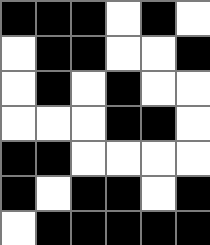[["black", "black", "black", "white", "black", "white"], ["white", "black", "black", "white", "white", "black"], ["white", "black", "white", "black", "white", "white"], ["white", "white", "white", "black", "black", "white"], ["black", "black", "white", "white", "white", "white"], ["black", "white", "black", "black", "white", "black"], ["white", "black", "black", "black", "black", "black"]]